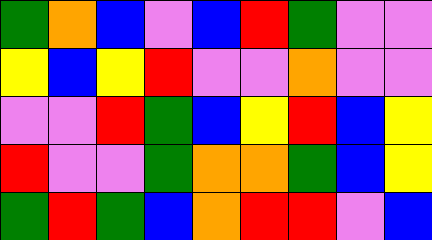[["green", "orange", "blue", "violet", "blue", "red", "green", "violet", "violet"], ["yellow", "blue", "yellow", "red", "violet", "violet", "orange", "violet", "violet"], ["violet", "violet", "red", "green", "blue", "yellow", "red", "blue", "yellow"], ["red", "violet", "violet", "green", "orange", "orange", "green", "blue", "yellow"], ["green", "red", "green", "blue", "orange", "red", "red", "violet", "blue"]]